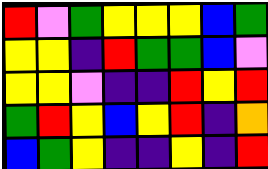[["red", "violet", "green", "yellow", "yellow", "yellow", "blue", "green"], ["yellow", "yellow", "indigo", "red", "green", "green", "blue", "violet"], ["yellow", "yellow", "violet", "indigo", "indigo", "red", "yellow", "red"], ["green", "red", "yellow", "blue", "yellow", "red", "indigo", "orange"], ["blue", "green", "yellow", "indigo", "indigo", "yellow", "indigo", "red"]]